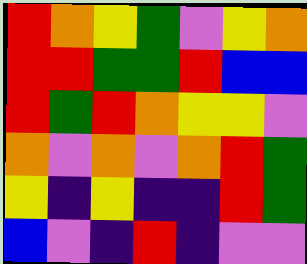[["red", "orange", "yellow", "green", "violet", "yellow", "orange"], ["red", "red", "green", "green", "red", "blue", "blue"], ["red", "green", "red", "orange", "yellow", "yellow", "violet"], ["orange", "violet", "orange", "violet", "orange", "red", "green"], ["yellow", "indigo", "yellow", "indigo", "indigo", "red", "green"], ["blue", "violet", "indigo", "red", "indigo", "violet", "violet"]]